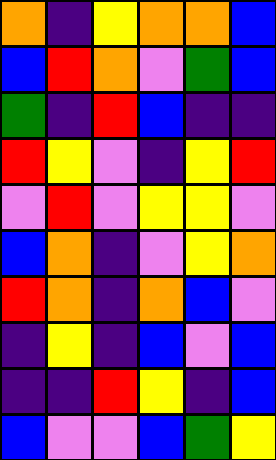[["orange", "indigo", "yellow", "orange", "orange", "blue"], ["blue", "red", "orange", "violet", "green", "blue"], ["green", "indigo", "red", "blue", "indigo", "indigo"], ["red", "yellow", "violet", "indigo", "yellow", "red"], ["violet", "red", "violet", "yellow", "yellow", "violet"], ["blue", "orange", "indigo", "violet", "yellow", "orange"], ["red", "orange", "indigo", "orange", "blue", "violet"], ["indigo", "yellow", "indigo", "blue", "violet", "blue"], ["indigo", "indigo", "red", "yellow", "indigo", "blue"], ["blue", "violet", "violet", "blue", "green", "yellow"]]